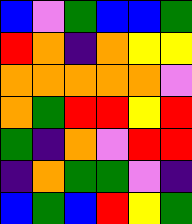[["blue", "violet", "green", "blue", "blue", "green"], ["red", "orange", "indigo", "orange", "yellow", "yellow"], ["orange", "orange", "orange", "orange", "orange", "violet"], ["orange", "green", "red", "red", "yellow", "red"], ["green", "indigo", "orange", "violet", "red", "red"], ["indigo", "orange", "green", "green", "violet", "indigo"], ["blue", "green", "blue", "red", "yellow", "green"]]